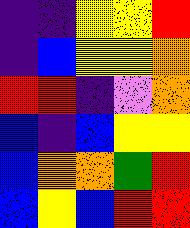[["indigo", "indigo", "yellow", "yellow", "red"], ["indigo", "blue", "yellow", "yellow", "orange"], ["red", "red", "indigo", "violet", "orange"], ["blue", "indigo", "blue", "yellow", "yellow"], ["blue", "orange", "orange", "green", "red"], ["blue", "yellow", "blue", "red", "red"]]